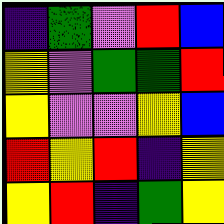[["indigo", "green", "violet", "red", "blue"], ["yellow", "violet", "green", "green", "red"], ["yellow", "violet", "violet", "yellow", "blue"], ["red", "yellow", "red", "indigo", "yellow"], ["yellow", "red", "indigo", "green", "yellow"]]